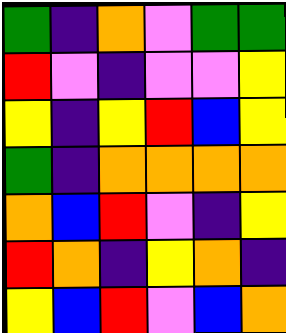[["green", "indigo", "orange", "violet", "green", "green"], ["red", "violet", "indigo", "violet", "violet", "yellow"], ["yellow", "indigo", "yellow", "red", "blue", "yellow"], ["green", "indigo", "orange", "orange", "orange", "orange"], ["orange", "blue", "red", "violet", "indigo", "yellow"], ["red", "orange", "indigo", "yellow", "orange", "indigo"], ["yellow", "blue", "red", "violet", "blue", "orange"]]